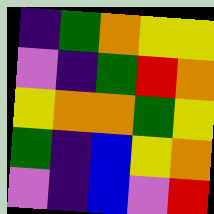[["indigo", "green", "orange", "yellow", "yellow"], ["violet", "indigo", "green", "red", "orange"], ["yellow", "orange", "orange", "green", "yellow"], ["green", "indigo", "blue", "yellow", "orange"], ["violet", "indigo", "blue", "violet", "red"]]